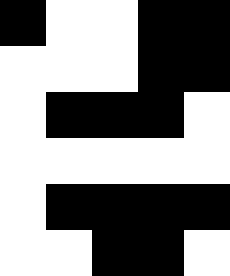[["black", "white", "white", "black", "black"], ["white", "white", "white", "black", "black"], ["white", "black", "black", "black", "white"], ["white", "white", "white", "white", "white"], ["white", "black", "black", "black", "black"], ["white", "white", "black", "black", "white"]]